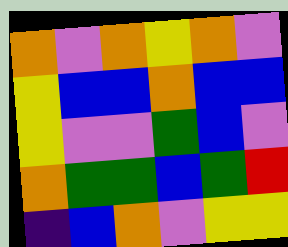[["orange", "violet", "orange", "yellow", "orange", "violet"], ["yellow", "blue", "blue", "orange", "blue", "blue"], ["yellow", "violet", "violet", "green", "blue", "violet"], ["orange", "green", "green", "blue", "green", "red"], ["indigo", "blue", "orange", "violet", "yellow", "yellow"]]